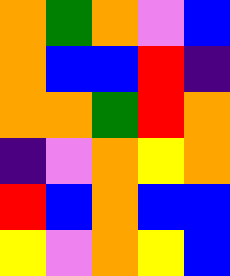[["orange", "green", "orange", "violet", "blue"], ["orange", "blue", "blue", "red", "indigo"], ["orange", "orange", "green", "red", "orange"], ["indigo", "violet", "orange", "yellow", "orange"], ["red", "blue", "orange", "blue", "blue"], ["yellow", "violet", "orange", "yellow", "blue"]]